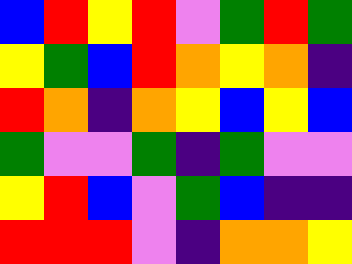[["blue", "red", "yellow", "red", "violet", "green", "red", "green"], ["yellow", "green", "blue", "red", "orange", "yellow", "orange", "indigo"], ["red", "orange", "indigo", "orange", "yellow", "blue", "yellow", "blue"], ["green", "violet", "violet", "green", "indigo", "green", "violet", "violet"], ["yellow", "red", "blue", "violet", "green", "blue", "indigo", "indigo"], ["red", "red", "red", "violet", "indigo", "orange", "orange", "yellow"]]